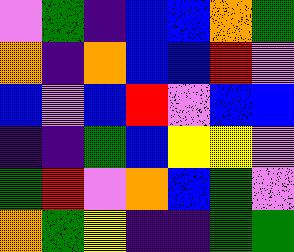[["violet", "green", "indigo", "blue", "blue", "orange", "green"], ["orange", "indigo", "orange", "blue", "blue", "red", "violet"], ["blue", "violet", "blue", "red", "violet", "blue", "blue"], ["indigo", "indigo", "green", "blue", "yellow", "yellow", "violet"], ["green", "red", "violet", "orange", "blue", "green", "violet"], ["orange", "green", "yellow", "indigo", "indigo", "green", "green"]]